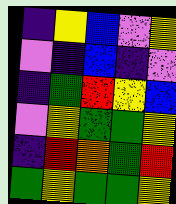[["indigo", "yellow", "blue", "violet", "yellow"], ["violet", "indigo", "blue", "indigo", "violet"], ["indigo", "green", "red", "yellow", "blue"], ["violet", "yellow", "green", "green", "yellow"], ["indigo", "red", "orange", "green", "red"], ["green", "yellow", "green", "green", "yellow"]]